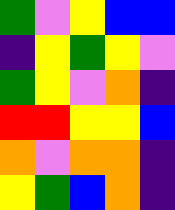[["green", "violet", "yellow", "blue", "blue"], ["indigo", "yellow", "green", "yellow", "violet"], ["green", "yellow", "violet", "orange", "indigo"], ["red", "red", "yellow", "yellow", "blue"], ["orange", "violet", "orange", "orange", "indigo"], ["yellow", "green", "blue", "orange", "indigo"]]